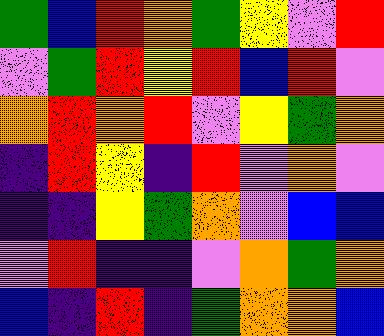[["green", "blue", "red", "orange", "green", "yellow", "violet", "red"], ["violet", "green", "red", "yellow", "red", "blue", "red", "violet"], ["orange", "red", "orange", "red", "violet", "yellow", "green", "orange"], ["indigo", "red", "yellow", "indigo", "red", "violet", "orange", "violet"], ["indigo", "indigo", "yellow", "green", "orange", "violet", "blue", "blue"], ["violet", "red", "indigo", "indigo", "violet", "orange", "green", "orange"], ["blue", "indigo", "red", "indigo", "green", "orange", "orange", "blue"]]